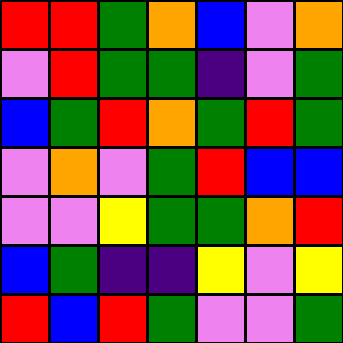[["red", "red", "green", "orange", "blue", "violet", "orange"], ["violet", "red", "green", "green", "indigo", "violet", "green"], ["blue", "green", "red", "orange", "green", "red", "green"], ["violet", "orange", "violet", "green", "red", "blue", "blue"], ["violet", "violet", "yellow", "green", "green", "orange", "red"], ["blue", "green", "indigo", "indigo", "yellow", "violet", "yellow"], ["red", "blue", "red", "green", "violet", "violet", "green"]]